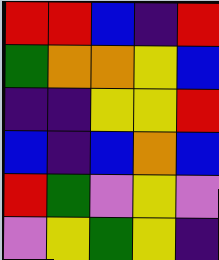[["red", "red", "blue", "indigo", "red"], ["green", "orange", "orange", "yellow", "blue"], ["indigo", "indigo", "yellow", "yellow", "red"], ["blue", "indigo", "blue", "orange", "blue"], ["red", "green", "violet", "yellow", "violet"], ["violet", "yellow", "green", "yellow", "indigo"]]